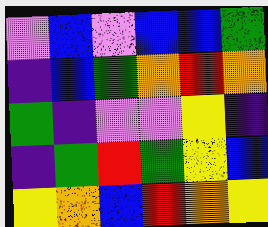[["violet", "blue", "violet", "blue", "blue", "green"], ["indigo", "blue", "green", "orange", "red", "orange"], ["green", "indigo", "violet", "violet", "yellow", "indigo"], ["indigo", "green", "red", "green", "yellow", "blue"], ["yellow", "orange", "blue", "red", "orange", "yellow"]]